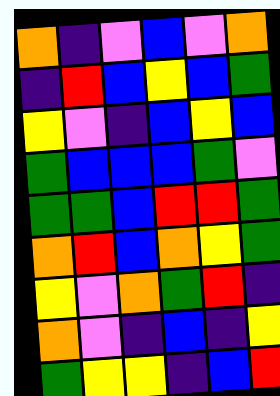[["orange", "indigo", "violet", "blue", "violet", "orange"], ["indigo", "red", "blue", "yellow", "blue", "green"], ["yellow", "violet", "indigo", "blue", "yellow", "blue"], ["green", "blue", "blue", "blue", "green", "violet"], ["green", "green", "blue", "red", "red", "green"], ["orange", "red", "blue", "orange", "yellow", "green"], ["yellow", "violet", "orange", "green", "red", "indigo"], ["orange", "violet", "indigo", "blue", "indigo", "yellow"], ["green", "yellow", "yellow", "indigo", "blue", "red"]]